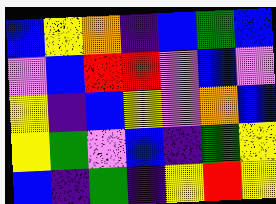[["blue", "yellow", "orange", "indigo", "blue", "green", "blue"], ["violet", "blue", "red", "red", "violet", "blue", "violet"], ["yellow", "indigo", "blue", "yellow", "violet", "orange", "blue"], ["yellow", "green", "violet", "blue", "indigo", "green", "yellow"], ["blue", "indigo", "green", "indigo", "yellow", "red", "yellow"]]